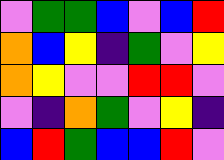[["violet", "green", "green", "blue", "violet", "blue", "red"], ["orange", "blue", "yellow", "indigo", "green", "violet", "yellow"], ["orange", "yellow", "violet", "violet", "red", "red", "violet"], ["violet", "indigo", "orange", "green", "violet", "yellow", "indigo"], ["blue", "red", "green", "blue", "blue", "red", "violet"]]